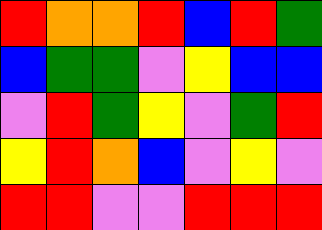[["red", "orange", "orange", "red", "blue", "red", "green"], ["blue", "green", "green", "violet", "yellow", "blue", "blue"], ["violet", "red", "green", "yellow", "violet", "green", "red"], ["yellow", "red", "orange", "blue", "violet", "yellow", "violet"], ["red", "red", "violet", "violet", "red", "red", "red"]]